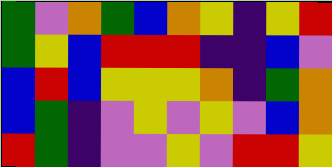[["green", "violet", "orange", "green", "blue", "orange", "yellow", "indigo", "yellow", "red"], ["green", "yellow", "blue", "red", "red", "red", "indigo", "indigo", "blue", "violet"], ["blue", "red", "blue", "yellow", "yellow", "yellow", "orange", "indigo", "green", "orange"], ["blue", "green", "indigo", "violet", "yellow", "violet", "yellow", "violet", "blue", "orange"], ["red", "green", "indigo", "violet", "violet", "yellow", "violet", "red", "red", "yellow"]]